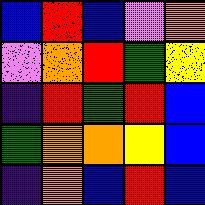[["blue", "red", "blue", "violet", "orange"], ["violet", "orange", "red", "green", "yellow"], ["indigo", "red", "green", "red", "blue"], ["green", "orange", "orange", "yellow", "blue"], ["indigo", "orange", "blue", "red", "blue"]]